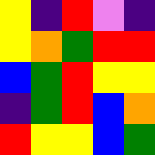[["yellow", "indigo", "red", "violet", "indigo"], ["yellow", "orange", "green", "red", "red"], ["blue", "green", "red", "yellow", "yellow"], ["indigo", "green", "red", "blue", "orange"], ["red", "yellow", "yellow", "blue", "green"]]